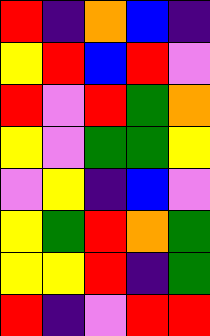[["red", "indigo", "orange", "blue", "indigo"], ["yellow", "red", "blue", "red", "violet"], ["red", "violet", "red", "green", "orange"], ["yellow", "violet", "green", "green", "yellow"], ["violet", "yellow", "indigo", "blue", "violet"], ["yellow", "green", "red", "orange", "green"], ["yellow", "yellow", "red", "indigo", "green"], ["red", "indigo", "violet", "red", "red"]]